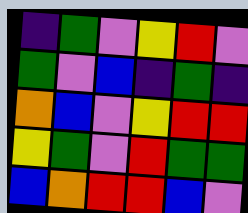[["indigo", "green", "violet", "yellow", "red", "violet"], ["green", "violet", "blue", "indigo", "green", "indigo"], ["orange", "blue", "violet", "yellow", "red", "red"], ["yellow", "green", "violet", "red", "green", "green"], ["blue", "orange", "red", "red", "blue", "violet"]]